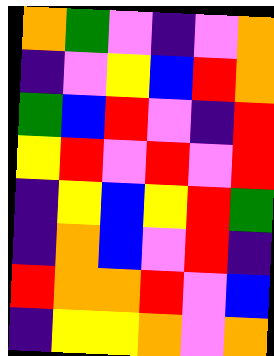[["orange", "green", "violet", "indigo", "violet", "orange"], ["indigo", "violet", "yellow", "blue", "red", "orange"], ["green", "blue", "red", "violet", "indigo", "red"], ["yellow", "red", "violet", "red", "violet", "red"], ["indigo", "yellow", "blue", "yellow", "red", "green"], ["indigo", "orange", "blue", "violet", "red", "indigo"], ["red", "orange", "orange", "red", "violet", "blue"], ["indigo", "yellow", "yellow", "orange", "violet", "orange"]]